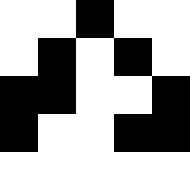[["white", "white", "black", "white", "white"], ["white", "black", "white", "black", "white"], ["black", "black", "white", "white", "black"], ["black", "white", "white", "black", "black"], ["white", "white", "white", "white", "white"]]